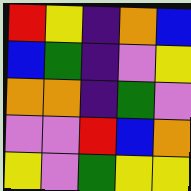[["red", "yellow", "indigo", "orange", "blue"], ["blue", "green", "indigo", "violet", "yellow"], ["orange", "orange", "indigo", "green", "violet"], ["violet", "violet", "red", "blue", "orange"], ["yellow", "violet", "green", "yellow", "yellow"]]